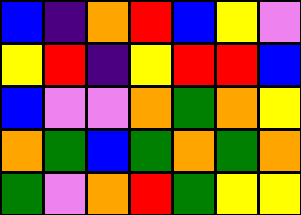[["blue", "indigo", "orange", "red", "blue", "yellow", "violet"], ["yellow", "red", "indigo", "yellow", "red", "red", "blue"], ["blue", "violet", "violet", "orange", "green", "orange", "yellow"], ["orange", "green", "blue", "green", "orange", "green", "orange"], ["green", "violet", "orange", "red", "green", "yellow", "yellow"]]